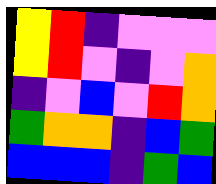[["yellow", "red", "indigo", "violet", "violet", "violet"], ["yellow", "red", "violet", "indigo", "violet", "orange"], ["indigo", "violet", "blue", "violet", "red", "orange"], ["green", "orange", "orange", "indigo", "blue", "green"], ["blue", "blue", "blue", "indigo", "green", "blue"]]